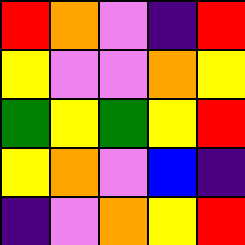[["red", "orange", "violet", "indigo", "red"], ["yellow", "violet", "violet", "orange", "yellow"], ["green", "yellow", "green", "yellow", "red"], ["yellow", "orange", "violet", "blue", "indigo"], ["indigo", "violet", "orange", "yellow", "red"]]